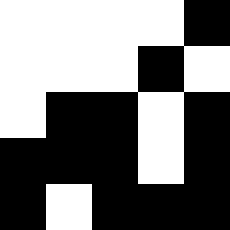[["white", "white", "white", "white", "black"], ["white", "white", "white", "black", "white"], ["white", "black", "black", "white", "black"], ["black", "black", "black", "white", "black"], ["black", "white", "black", "black", "black"]]